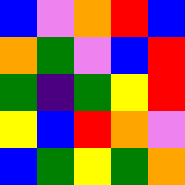[["blue", "violet", "orange", "red", "blue"], ["orange", "green", "violet", "blue", "red"], ["green", "indigo", "green", "yellow", "red"], ["yellow", "blue", "red", "orange", "violet"], ["blue", "green", "yellow", "green", "orange"]]